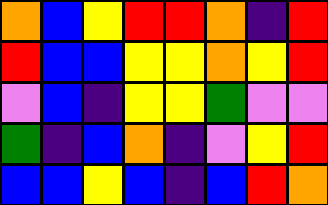[["orange", "blue", "yellow", "red", "red", "orange", "indigo", "red"], ["red", "blue", "blue", "yellow", "yellow", "orange", "yellow", "red"], ["violet", "blue", "indigo", "yellow", "yellow", "green", "violet", "violet"], ["green", "indigo", "blue", "orange", "indigo", "violet", "yellow", "red"], ["blue", "blue", "yellow", "blue", "indigo", "blue", "red", "orange"]]